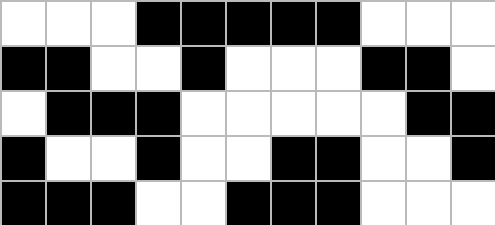[["white", "white", "white", "black", "black", "black", "black", "black", "white", "white", "white"], ["black", "black", "white", "white", "black", "white", "white", "white", "black", "black", "white"], ["white", "black", "black", "black", "white", "white", "white", "white", "white", "black", "black"], ["black", "white", "white", "black", "white", "white", "black", "black", "white", "white", "black"], ["black", "black", "black", "white", "white", "black", "black", "black", "white", "white", "white"]]